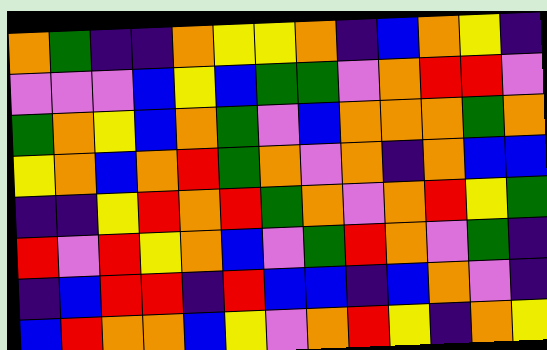[["orange", "green", "indigo", "indigo", "orange", "yellow", "yellow", "orange", "indigo", "blue", "orange", "yellow", "indigo"], ["violet", "violet", "violet", "blue", "yellow", "blue", "green", "green", "violet", "orange", "red", "red", "violet"], ["green", "orange", "yellow", "blue", "orange", "green", "violet", "blue", "orange", "orange", "orange", "green", "orange"], ["yellow", "orange", "blue", "orange", "red", "green", "orange", "violet", "orange", "indigo", "orange", "blue", "blue"], ["indigo", "indigo", "yellow", "red", "orange", "red", "green", "orange", "violet", "orange", "red", "yellow", "green"], ["red", "violet", "red", "yellow", "orange", "blue", "violet", "green", "red", "orange", "violet", "green", "indigo"], ["indigo", "blue", "red", "red", "indigo", "red", "blue", "blue", "indigo", "blue", "orange", "violet", "indigo"], ["blue", "red", "orange", "orange", "blue", "yellow", "violet", "orange", "red", "yellow", "indigo", "orange", "yellow"]]